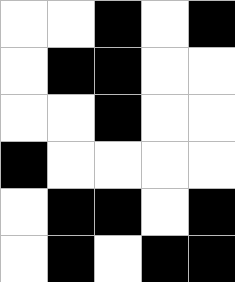[["white", "white", "black", "white", "black"], ["white", "black", "black", "white", "white"], ["white", "white", "black", "white", "white"], ["black", "white", "white", "white", "white"], ["white", "black", "black", "white", "black"], ["white", "black", "white", "black", "black"]]